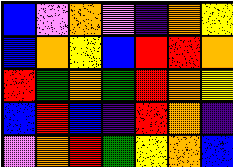[["blue", "violet", "orange", "violet", "indigo", "orange", "yellow"], ["blue", "orange", "yellow", "blue", "red", "red", "orange"], ["red", "green", "orange", "green", "red", "orange", "yellow"], ["blue", "red", "blue", "indigo", "red", "orange", "indigo"], ["violet", "orange", "red", "green", "yellow", "orange", "blue"]]